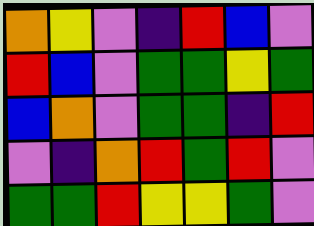[["orange", "yellow", "violet", "indigo", "red", "blue", "violet"], ["red", "blue", "violet", "green", "green", "yellow", "green"], ["blue", "orange", "violet", "green", "green", "indigo", "red"], ["violet", "indigo", "orange", "red", "green", "red", "violet"], ["green", "green", "red", "yellow", "yellow", "green", "violet"]]